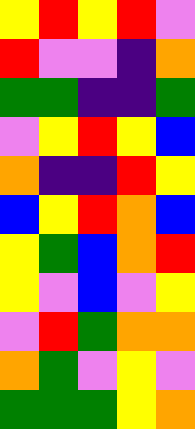[["yellow", "red", "yellow", "red", "violet"], ["red", "violet", "violet", "indigo", "orange"], ["green", "green", "indigo", "indigo", "green"], ["violet", "yellow", "red", "yellow", "blue"], ["orange", "indigo", "indigo", "red", "yellow"], ["blue", "yellow", "red", "orange", "blue"], ["yellow", "green", "blue", "orange", "red"], ["yellow", "violet", "blue", "violet", "yellow"], ["violet", "red", "green", "orange", "orange"], ["orange", "green", "violet", "yellow", "violet"], ["green", "green", "green", "yellow", "orange"]]